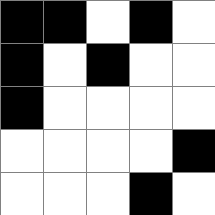[["black", "black", "white", "black", "white"], ["black", "white", "black", "white", "white"], ["black", "white", "white", "white", "white"], ["white", "white", "white", "white", "black"], ["white", "white", "white", "black", "white"]]